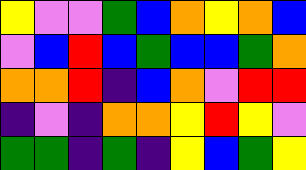[["yellow", "violet", "violet", "green", "blue", "orange", "yellow", "orange", "blue"], ["violet", "blue", "red", "blue", "green", "blue", "blue", "green", "orange"], ["orange", "orange", "red", "indigo", "blue", "orange", "violet", "red", "red"], ["indigo", "violet", "indigo", "orange", "orange", "yellow", "red", "yellow", "violet"], ["green", "green", "indigo", "green", "indigo", "yellow", "blue", "green", "yellow"]]